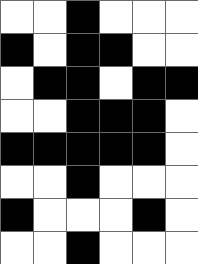[["white", "white", "black", "white", "white", "white"], ["black", "white", "black", "black", "white", "white"], ["white", "black", "black", "white", "black", "black"], ["white", "white", "black", "black", "black", "white"], ["black", "black", "black", "black", "black", "white"], ["white", "white", "black", "white", "white", "white"], ["black", "white", "white", "white", "black", "white"], ["white", "white", "black", "white", "white", "white"]]